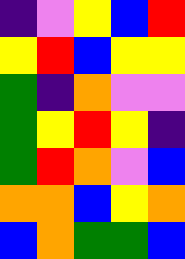[["indigo", "violet", "yellow", "blue", "red"], ["yellow", "red", "blue", "yellow", "yellow"], ["green", "indigo", "orange", "violet", "violet"], ["green", "yellow", "red", "yellow", "indigo"], ["green", "red", "orange", "violet", "blue"], ["orange", "orange", "blue", "yellow", "orange"], ["blue", "orange", "green", "green", "blue"]]